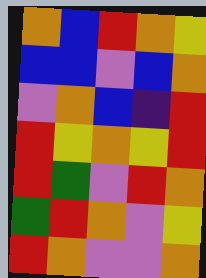[["orange", "blue", "red", "orange", "yellow"], ["blue", "blue", "violet", "blue", "orange"], ["violet", "orange", "blue", "indigo", "red"], ["red", "yellow", "orange", "yellow", "red"], ["red", "green", "violet", "red", "orange"], ["green", "red", "orange", "violet", "yellow"], ["red", "orange", "violet", "violet", "orange"]]